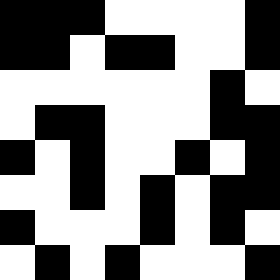[["black", "black", "black", "white", "white", "white", "white", "black"], ["black", "black", "white", "black", "black", "white", "white", "black"], ["white", "white", "white", "white", "white", "white", "black", "white"], ["white", "black", "black", "white", "white", "white", "black", "black"], ["black", "white", "black", "white", "white", "black", "white", "black"], ["white", "white", "black", "white", "black", "white", "black", "black"], ["black", "white", "white", "white", "black", "white", "black", "white"], ["white", "black", "white", "black", "white", "white", "white", "black"]]